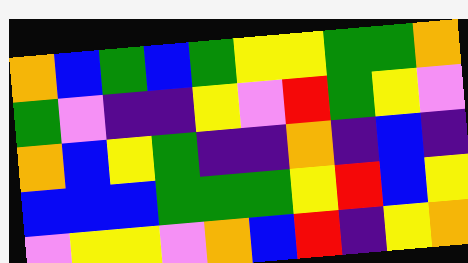[["orange", "blue", "green", "blue", "green", "yellow", "yellow", "green", "green", "orange"], ["green", "violet", "indigo", "indigo", "yellow", "violet", "red", "green", "yellow", "violet"], ["orange", "blue", "yellow", "green", "indigo", "indigo", "orange", "indigo", "blue", "indigo"], ["blue", "blue", "blue", "green", "green", "green", "yellow", "red", "blue", "yellow"], ["violet", "yellow", "yellow", "violet", "orange", "blue", "red", "indigo", "yellow", "orange"]]